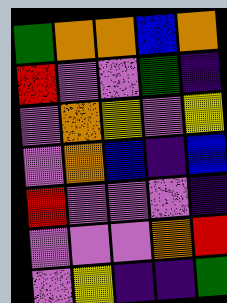[["green", "orange", "orange", "blue", "orange"], ["red", "violet", "violet", "green", "indigo"], ["violet", "orange", "yellow", "violet", "yellow"], ["violet", "orange", "blue", "indigo", "blue"], ["red", "violet", "violet", "violet", "indigo"], ["violet", "violet", "violet", "orange", "red"], ["violet", "yellow", "indigo", "indigo", "green"]]